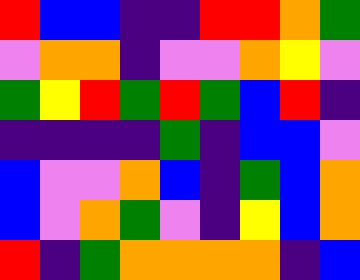[["red", "blue", "blue", "indigo", "indigo", "red", "red", "orange", "green"], ["violet", "orange", "orange", "indigo", "violet", "violet", "orange", "yellow", "violet"], ["green", "yellow", "red", "green", "red", "green", "blue", "red", "indigo"], ["indigo", "indigo", "indigo", "indigo", "green", "indigo", "blue", "blue", "violet"], ["blue", "violet", "violet", "orange", "blue", "indigo", "green", "blue", "orange"], ["blue", "violet", "orange", "green", "violet", "indigo", "yellow", "blue", "orange"], ["red", "indigo", "green", "orange", "orange", "orange", "orange", "indigo", "blue"]]